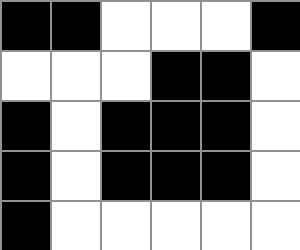[["black", "black", "white", "white", "white", "black"], ["white", "white", "white", "black", "black", "white"], ["black", "white", "black", "black", "black", "white"], ["black", "white", "black", "black", "black", "white"], ["black", "white", "white", "white", "white", "white"]]